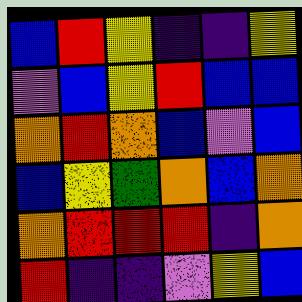[["blue", "red", "yellow", "indigo", "indigo", "yellow"], ["violet", "blue", "yellow", "red", "blue", "blue"], ["orange", "red", "orange", "blue", "violet", "blue"], ["blue", "yellow", "green", "orange", "blue", "orange"], ["orange", "red", "red", "red", "indigo", "orange"], ["red", "indigo", "indigo", "violet", "yellow", "blue"]]